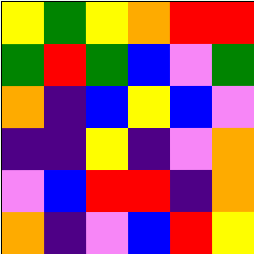[["yellow", "green", "yellow", "orange", "red", "red"], ["green", "red", "green", "blue", "violet", "green"], ["orange", "indigo", "blue", "yellow", "blue", "violet"], ["indigo", "indigo", "yellow", "indigo", "violet", "orange"], ["violet", "blue", "red", "red", "indigo", "orange"], ["orange", "indigo", "violet", "blue", "red", "yellow"]]